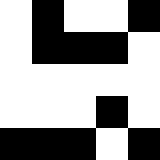[["white", "black", "white", "white", "black"], ["white", "black", "black", "black", "white"], ["white", "white", "white", "white", "white"], ["white", "white", "white", "black", "white"], ["black", "black", "black", "white", "black"]]